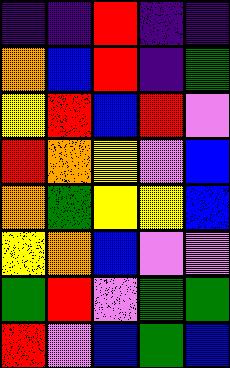[["indigo", "indigo", "red", "indigo", "indigo"], ["orange", "blue", "red", "indigo", "green"], ["yellow", "red", "blue", "red", "violet"], ["red", "orange", "yellow", "violet", "blue"], ["orange", "green", "yellow", "yellow", "blue"], ["yellow", "orange", "blue", "violet", "violet"], ["green", "red", "violet", "green", "green"], ["red", "violet", "blue", "green", "blue"]]